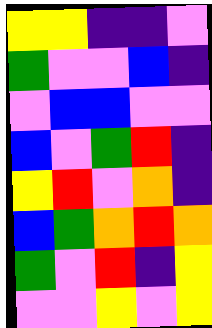[["yellow", "yellow", "indigo", "indigo", "violet"], ["green", "violet", "violet", "blue", "indigo"], ["violet", "blue", "blue", "violet", "violet"], ["blue", "violet", "green", "red", "indigo"], ["yellow", "red", "violet", "orange", "indigo"], ["blue", "green", "orange", "red", "orange"], ["green", "violet", "red", "indigo", "yellow"], ["violet", "violet", "yellow", "violet", "yellow"]]